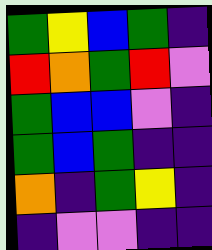[["green", "yellow", "blue", "green", "indigo"], ["red", "orange", "green", "red", "violet"], ["green", "blue", "blue", "violet", "indigo"], ["green", "blue", "green", "indigo", "indigo"], ["orange", "indigo", "green", "yellow", "indigo"], ["indigo", "violet", "violet", "indigo", "indigo"]]